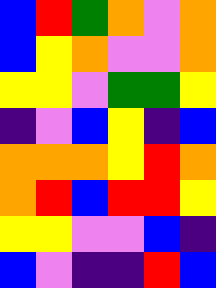[["blue", "red", "green", "orange", "violet", "orange"], ["blue", "yellow", "orange", "violet", "violet", "orange"], ["yellow", "yellow", "violet", "green", "green", "yellow"], ["indigo", "violet", "blue", "yellow", "indigo", "blue"], ["orange", "orange", "orange", "yellow", "red", "orange"], ["orange", "red", "blue", "red", "red", "yellow"], ["yellow", "yellow", "violet", "violet", "blue", "indigo"], ["blue", "violet", "indigo", "indigo", "red", "blue"]]